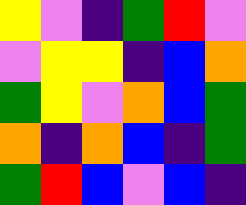[["yellow", "violet", "indigo", "green", "red", "violet"], ["violet", "yellow", "yellow", "indigo", "blue", "orange"], ["green", "yellow", "violet", "orange", "blue", "green"], ["orange", "indigo", "orange", "blue", "indigo", "green"], ["green", "red", "blue", "violet", "blue", "indigo"]]